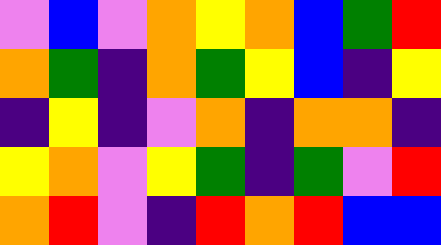[["violet", "blue", "violet", "orange", "yellow", "orange", "blue", "green", "red"], ["orange", "green", "indigo", "orange", "green", "yellow", "blue", "indigo", "yellow"], ["indigo", "yellow", "indigo", "violet", "orange", "indigo", "orange", "orange", "indigo"], ["yellow", "orange", "violet", "yellow", "green", "indigo", "green", "violet", "red"], ["orange", "red", "violet", "indigo", "red", "orange", "red", "blue", "blue"]]